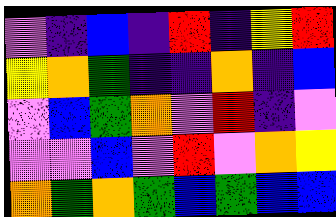[["violet", "indigo", "blue", "indigo", "red", "indigo", "yellow", "red"], ["yellow", "orange", "green", "indigo", "indigo", "orange", "indigo", "blue"], ["violet", "blue", "green", "orange", "violet", "red", "indigo", "violet"], ["violet", "violet", "blue", "violet", "red", "violet", "orange", "yellow"], ["orange", "green", "orange", "green", "blue", "green", "blue", "blue"]]